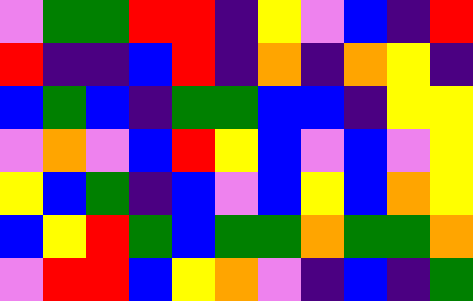[["violet", "green", "green", "red", "red", "indigo", "yellow", "violet", "blue", "indigo", "red"], ["red", "indigo", "indigo", "blue", "red", "indigo", "orange", "indigo", "orange", "yellow", "indigo"], ["blue", "green", "blue", "indigo", "green", "green", "blue", "blue", "indigo", "yellow", "yellow"], ["violet", "orange", "violet", "blue", "red", "yellow", "blue", "violet", "blue", "violet", "yellow"], ["yellow", "blue", "green", "indigo", "blue", "violet", "blue", "yellow", "blue", "orange", "yellow"], ["blue", "yellow", "red", "green", "blue", "green", "green", "orange", "green", "green", "orange"], ["violet", "red", "red", "blue", "yellow", "orange", "violet", "indigo", "blue", "indigo", "green"]]